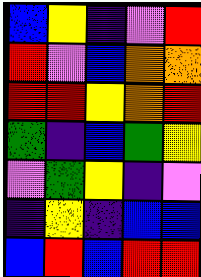[["blue", "yellow", "indigo", "violet", "red"], ["red", "violet", "blue", "orange", "orange"], ["red", "red", "yellow", "orange", "red"], ["green", "indigo", "blue", "green", "yellow"], ["violet", "green", "yellow", "indigo", "violet"], ["indigo", "yellow", "indigo", "blue", "blue"], ["blue", "red", "blue", "red", "red"]]